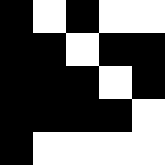[["black", "white", "black", "white", "white"], ["black", "black", "white", "black", "black"], ["black", "black", "black", "white", "black"], ["black", "black", "black", "black", "white"], ["black", "white", "white", "white", "white"]]